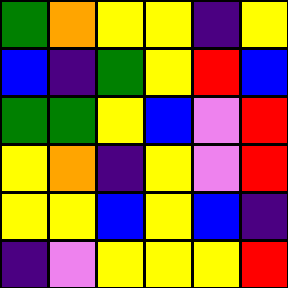[["green", "orange", "yellow", "yellow", "indigo", "yellow"], ["blue", "indigo", "green", "yellow", "red", "blue"], ["green", "green", "yellow", "blue", "violet", "red"], ["yellow", "orange", "indigo", "yellow", "violet", "red"], ["yellow", "yellow", "blue", "yellow", "blue", "indigo"], ["indigo", "violet", "yellow", "yellow", "yellow", "red"]]